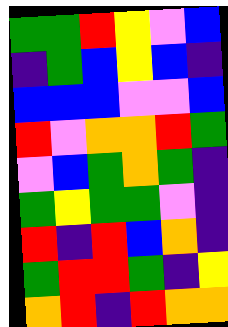[["green", "green", "red", "yellow", "violet", "blue"], ["indigo", "green", "blue", "yellow", "blue", "indigo"], ["blue", "blue", "blue", "violet", "violet", "blue"], ["red", "violet", "orange", "orange", "red", "green"], ["violet", "blue", "green", "orange", "green", "indigo"], ["green", "yellow", "green", "green", "violet", "indigo"], ["red", "indigo", "red", "blue", "orange", "indigo"], ["green", "red", "red", "green", "indigo", "yellow"], ["orange", "red", "indigo", "red", "orange", "orange"]]